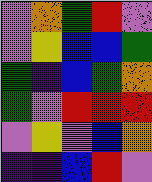[["violet", "orange", "green", "red", "violet"], ["violet", "yellow", "blue", "blue", "green"], ["green", "indigo", "blue", "green", "orange"], ["green", "violet", "red", "red", "red"], ["violet", "yellow", "violet", "blue", "orange"], ["indigo", "indigo", "blue", "red", "violet"]]